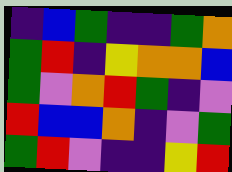[["indigo", "blue", "green", "indigo", "indigo", "green", "orange"], ["green", "red", "indigo", "yellow", "orange", "orange", "blue"], ["green", "violet", "orange", "red", "green", "indigo", "violet"], ["red", "blue", "blue", "orange", "indigo", "violet", "green"], ["green", "red", "violet", "indigo", "indigo", "yellow", "red"]]